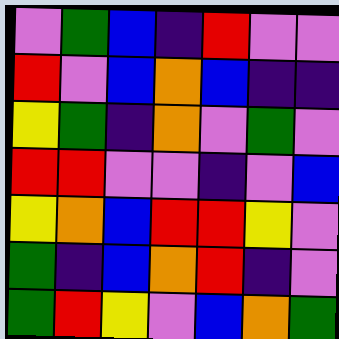[["violet", "green", "blue", "indigo", "red", "violet", "violet"], ["red", "violet", "blue", "orange", "blue", "indigo", "indigo"], ["yellow", "green", "indigo", "orange", "violet", "green", "violet"], ["red", "red", "violet", "violet", "indigo", "violet", "blue"], ["yellow", "orange", "blue", "red", "red", "yellow", "violet"], ["green", "indigo", "blue", "orange", "red", "indigo", "violet"], ["green", "red", "yellow", "violet", "blue", "orange", "green"]]